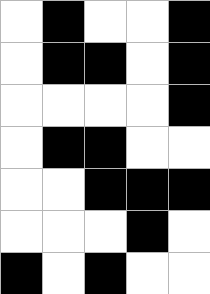[["white", "black", "white", "white", "black"], ["white", "black", "black", "white", "black"], ["white", "white", "white", "white", "black"], ["white", "black", "black", "white", "white"], ["white", "white", "black", "black", "black"], ["white", "white", "white", "black", "white"], ["black", "white", "black", "white", "white"]]